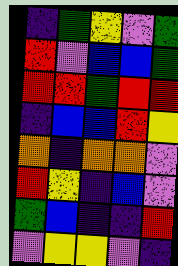[["indigo", "green", "yellow", "violet", "green"], ["red", "violet", "blue", "blue", "green"], ["red", "red", "green", "red", "red"], ["indigo", "blue", "blue", "red", "yellow"], ["orange", "indigo", "orange", "orange", "violet"], ["red", "yellow", "indigo", "blue", "violet"], ["green", "blue", "indigo", "indigo", "red"], ["violet", "yellow", "yellow", "violet", "indigo"]]